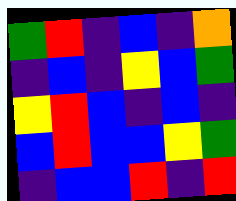[["green", "red", "indigo", "blue", "indigo", "orange"], ["indigo", "blue", "indigo", "yellow", "blue", "green"], ["yellow", "red", "blue", "indigo", "blue", "indigo"], ["blue", "red", "blue", "blue", "yellow", "green"], ["indigo", "blue", "blue", "red", "indigo", "red"]]